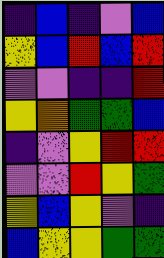[["indigo", "blue", "indigo", "violet", "blue"], ["yellow", "blue", "red", "blue", "red"], ["violet", "violet", "indigo", "indigo", "red"], ["yellow", "orange", "green", "green", "blue"], ["indigo", "violet", "yellow", "red", "red"], ["violet", "violet", "red", "yellow", "green"], ["yellow", "blue", "yellow", "violet", "indigo"], ["blue", "yellow", "yellow", "green", "green"]]